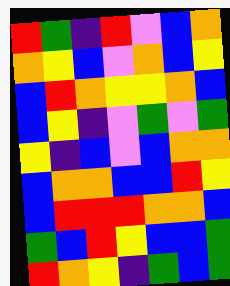[["red", "green", "indigo", "red", "violet", "blue", "orange"], ["orange", "yellow", "blue", "violet", "orange", "blue", "yellow"], ["blue", "red", "orange", "yellow", "yellow", "orange", "blue"], ["blue", "yellow", "indigo", "violet", "green", "violet", "green"], ["yellow", "indigo", "blue", "violet", "blue", "orange", "orange"], ["blue", "orange", "orange", "blue", "blue", "red", "yellow"], ["blue", "red", "red", "red", "orange", "orange", "blue"], ["green", "blue", "red", "yellow", "blue", "blue", "green"], ["red", "orange", "yellow", "indigo", "green", "blue", "green"]]